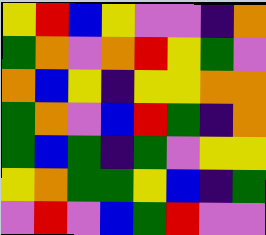[["yellow", "red", "blue", "yellow", "violet", "violet", "indigo", "orange"], ["green", "orange", "violet", "orange", "red", "yellow", "green", "violet"], ["orange", "blue", "yellow", "indigo", "yellow", "yellow", "orange", "orange"], ["green", "orange", "violet", "blue", "red", "green", "indigo", "orange"], ["green", "blue", "green", "indigo", "green", "violet", "yellow", "yellow"], ["yellow", "orange", "green", "green", "yellow", "blue", "indigo", "green"], ["violet", "red", "violet", "blue", "green", "red", "violet", "violet"]]